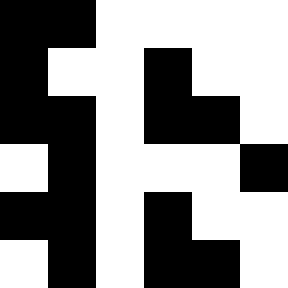[["black", "black", "white", "white", "white", "white"], ["black", "white", "white", "black", "white", "white"], ["black", "black", "white", "black", "black", "white"], ["white", "black", "white", "white", "white", "black"], ["black", "black", "white", "black", "white", "white"], ["white", "black", "white", "black", "black", "white"]]